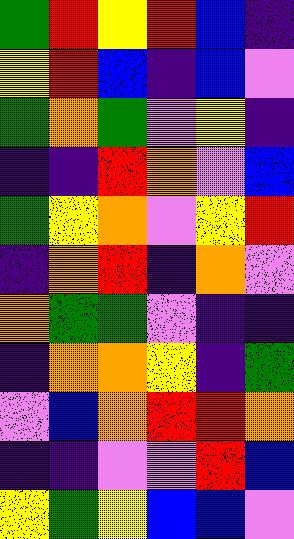[["green", "red", "yellow", "red", "blue", "indigo"], ["yellow", "red", "blue", "indigo", "blue", "violet"], ["green", "orange", "green", "violet", "yellow", "indigo"], ["indigo", "indigo", "red", "orange", "violet", "blue"], ["green", "yellow", "orange", "violet", "yellow", "red"], ["indigo", "orange", "red", "indigo", "orange", "violet"], ["orange", "green", "green", "violet", "indigo", "indigo"], ["indigo", "orange", "orange", "yellow", "indigo", "green"], ["violet", "blue", "orange", "red", "red", "orange"], ["indigo", "indigo", "violet", "violet", "red", "blue"], ["yellow", "green", "yellow", "blue", "blue", "violet"]]